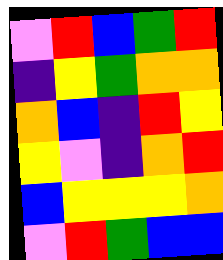[["violet", "red", "blue", "green", "red"], ["indigo", "yellow", "green", "orange", "orange"], ["orange", "blue", "indigo", "red", "yellow"], ["yellow", "violet", "indigo", "orange", "red"], ["blue", "yellow", "yellow", "yellow", "orange"], ["violet", "red", "green", "blue", "blue"]]